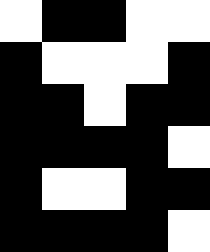[["white", "black", "black", "white", "white"], ["black", "white", "white", "white", "black"], ["black", "black", "white", "black", "black"], ["black", "black", "black", "black", "white"], ["black", "white", "white", "black", "black"], ["black", "black", "black", "black", "white"]]